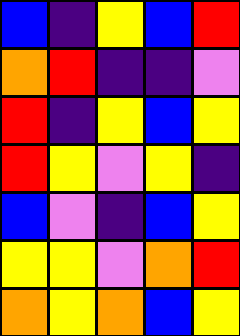[["blue", "indigo", "yellow", "blue", "red"], ["orange", "red", "indigo", "indigo", "violet"], ["red", "indigo", "yellow", "blue", "yellow"], ["red", "yellow", "violet", "yellow", "indigo"], ["blue", "violet", "indigo", "blue", "yellow"], ["yellow", "yellow", "violet", "orange", "red"], ["orange", "yellow", "orange", "blue", "yellow"]]